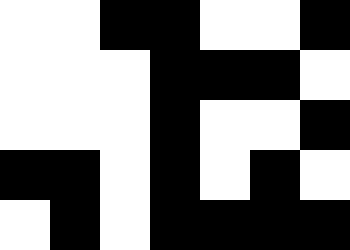[["white", "white", "black", "black", "white", "white", "black"], ["white", "white", "white", "black", "black", "black", "white"], ["white", "white", "white", "black", "white", "white", "black"], ["black", "black", "white", "black", "white", "black", "white"], ["white", "black", "white", "black", "black", "black", "black"]]